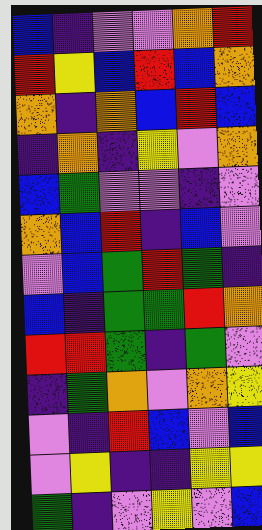[["blue", "indigo", "violet", "violet", "orange", "red"], ["red", "yellow", "blue", "red", "blue", "orange"], ["orange", "indigo", "orange", "blue", "red", "blue"], ["indigo", "orange", "indigo", "yellow", "violet", "orange"], ["blue", "green", "violet", "violet", "indigo", "violet"], ["orange", "blue", "red", "indigo", "blue", "violet"], ["violet", "blue", "green", "red", "green", "indigo"], ["blue", "indigo", "green", "green", "red", "orange"], ["red", "red", "green", "indigo", "green", "violet"], ["indigo", "green", "orange", "violet", "orange", "yellow"], ["violet", "indigo", "red", "blue", "violet", "blue"], ["violet", "yellow", "indigo", "indigo", "yellow", "yellow"], ["green", "indigo", "violet", "yellow", "violet", "blue"]]